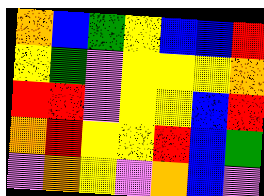[["orange", "blue", "green", "yellow", "blue", "blue", "red"], ["yellow", "green", "violet", "yellow", "yellow", "yellow", "orange"], ["red", "red", "violet", "yellow", "yellow", "blue", "red"], ["orange", "red", "yellow", "yellow", "red", "blue", "green"], ["violet", "orange", "yellow", "violet", "orange", "blue", "violet"]]